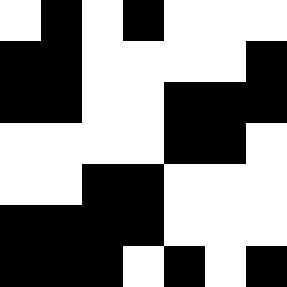[["white", "black", "white", "black", "white", "white", "white"], ["black", "black", "white", "white", "white", "white", "black"], ["black", "black", "white", "white", "black", "black", "black"], ["white", "white", "white", "white", "black", "black", "white"], ["white", "white", "black", "black", "white", "white", "white"], ["black", "black", "black", "black", "white", "white", "white"], ["black", "black", "black", "white", "black", "white", "black"]]